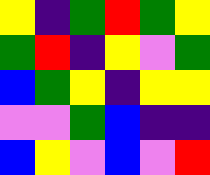[["yellow", "indigo", "green", "red", "green", "yellow"], ["green", "red", "indigo", "yellow", "violet", "green"], ["blue", "green", "yellow", "indigo", "yellow", "yellow"], ["violet", "violet", "green", "blue", "indigo", "indigo"], ["blue", "yellow", "violet", "blue", "violet", "red"]]